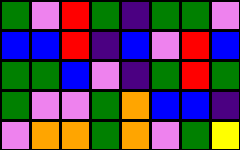[["green", "violet", "red", "green", "indigo", "green", "green", "violet"], ["blue", "blue", "red", "indigo", "blue", "violet", "red", "blue"], ["green", "green", "blue", "violet", "indigo", "green", "red", "green"], ["green", "violet", "violet", "green", "orange", "blue", "blue", "indigo"], ["violet", "orange", "orange", "green", "orange", "violet", "green", "yellow"]]